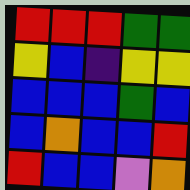[["red", "red", "red", "green", "green"], ["yellow", "blue", "indigo", "yellow", "yellow"], ["blue", "blue", "blue", "green", "blue"], ["blue", "orange", "blue", "blue", "red"], ["red", "blue", "blue", "violet", "orange"]]